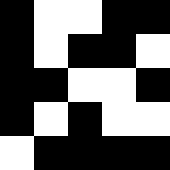[["black", "white", "white", "black", "black"], ["black", "white", "black", "black", "white"], ["black", "black", "white", "white", "black"], ["black", "white", "black", "white", "white"], ["white", "black", "black", "black", "black"]]